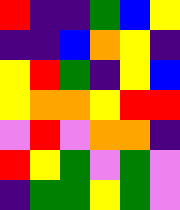[["red", "indigo", "indigo", "green", "blue", "yellow"], ["indigo", "indigo", "blue", "orange", "yellow", "indigo"], ["yellow", "red", "green", "indigo", "yellow", "blue"], ["yellow", "orange", "orange", "yellow", "red", "red"], ["violet", "red", "violet", "orange", "orange", "indigo"], ["red", "yellow", "green", "violet", "green", "violet"], ["indigo", "green", "green", "yellow", "green", "violet"]]